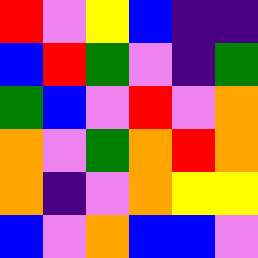[["red", "violet", "yellow", "blue", "indigo", "indigo"], ["blue", "red", "green", "violet", "indigo", "green"], ["green", "blue", "violet", "red", "violet", "orange"], ["orange", "violet", "green", "orange", "red", "orange"], ["orange", "indigo", "violet", "orange", "yellow", "yellow"], ["blue", "violet", "orange", "blue", "blue", "violet"]]